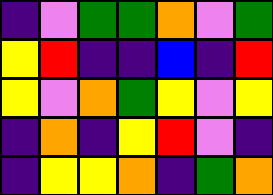[["indigo", "violet", "green", "green", "orange", "violet", "green"], ["yellow", "red", "indigo", "indigo", "blue", "indigo", "red"], ["yellow", "violet", "orange", "green", "yellow", "violet", "yellow"], ["indigo", "orange", "indigo", "yellow", "red", "violet", "indigo"], ["indigo", "yellow", "yellow", "orange", "indigo", "green", "orange"]]